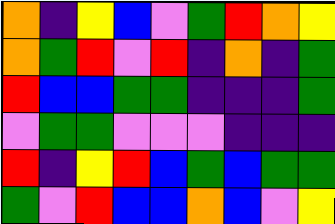[["orange", "indigo", "yellow", "blue", "violet", "green", "red", "orange", "yellow"], ["orange", "green", "red", "violet", "red", "indigo", "orange", "indigo", "green"], ["red", "blue", "blue", "green", "green", "indigo", "indigo", "indigo", "green"], ["violet", "green", "green", "violet", "violet", "violet", "indigo", "indigo", "indigo"], ["red", "indigo", "yellow", "red", "blue", "green", "blue", "green", "green"], ["green", "violet", "red", "blue", "blue", "orange", "blue", "violet", "yellow"]]